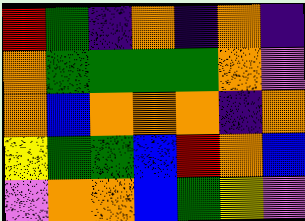[["red", "green", "indigo", "orange", "indigo", "orange", "indigo"], ["orange", "green", "green", "green", "green", "orange", "violet"], ["orange", "blue", "orange", "orange", "orange", "indigo", "orange"], ["yellow", "green", "green", "blue", "red", "orange", "blue"], ["violet", "orange", "orange", "blue", "green", "yellow", "violet"]]